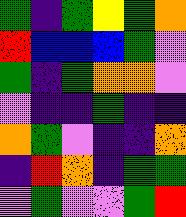[["green", "indigo", "green", "yellow", "green", "orange"], ["red", "blue", "blue", "blue", "green", "violet"], ["green", "indigo", "green", "orange", "orange", "violet"], ["violet", "indigo", "indigo", "green", "indigo", "indigo"], ["orange", "green", "violet", "indigo", "indigo", "orange"], ["indigo", "red", "orange", "indigo", "green", "green"], ["violet", "green", "violet", "violet", "green", "red"]]